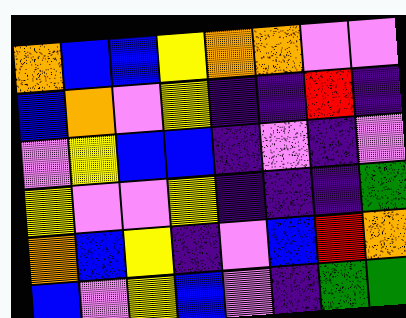[["orange", "blue", "blue", "yellow", "orange", "orange", "violet", "violet"], ["blue", "orange", "violet", "yellow", "indigo", "indigo", "red", "indigo"], ["violet", "yellow", "blue", "blue", "indigo", "violet", "indigo", "violet"], ["yellow", "violet", "violet", "yellow", "indigo", "indigo", "indigo", "green"], ["orange", "blue", "yellow", "indigo", "violet", "blue", "red", "orange"], ["blue", "violet", "yellow", "blue", "violet", "indigo", "green", "green"]]